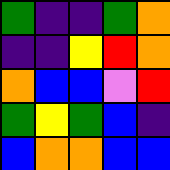[["green", "indigo", "indigo", "green", "orange"], ["indigo", "indigo", "yellow", "red", "orange"], ["orange", "blue", "blue", "violet", "red"], ["green", "yellow", "green", "blue", "indigo"], ["blue", "orange", "orange", "blue", "blue"]]